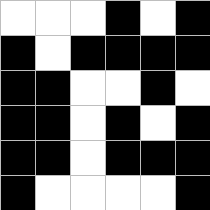[["white", "white", "white", "black", "white", "black"], ["black", "white", "black", "black", "black", "black"], ["black", "black", "white", "white", "black", "white"], ["black", "black", "white", "black", "white", "black"], ["black", "black", "white", "black", "black", "black"], ["black", "white", "white", "white", "white", "black"]]